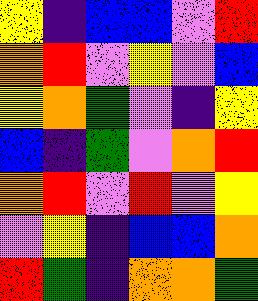[["yellow", "indigo", "blue", "blue", "violet", "red"], ["orange", "red", "violet", "yellow", "violet", "blue"], ["yellow", "orange", "green", "violet", "indigo", "yellow"], ["blue", "indigo", "green", "violet", "orange", "red"], ["orange", "red", "violet", "red", "violet", "yellow"], ["violet", "yellow", "indigo", "blue", "blue", "orange"], ["red", "green", "indigo", "orange", "orange", "green"]]